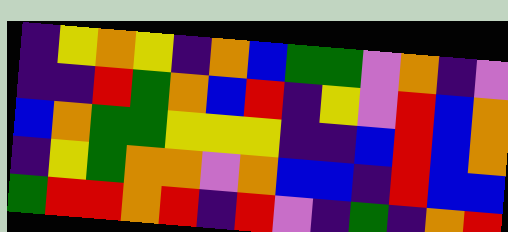[["indigo", "yellow", "orange", "yellow", "indigo", "orange", "blue", "green", "green", "violet", "orange", "indigo", "violet"], ["indigo", "indigo", "red", "green", "orange", "blue", "red", "indigo", "yellow", "violet", "red", "blue", "orange"], ["blue", "orange", "green", "green", "yellow", "yellow", "yellow", "indigo", "indigo", "blue", "red", "blue", "orange"], ["indigo", "yellow", "green", "orange", "orange", "violet", "orange", "blue", "blue", "indigo", "red", "blue", "blue"], ["green", "red", "red", "orange", "red", "indigo", "red", "violet", "indigo", "green", "indigo", "orange", "red"]]